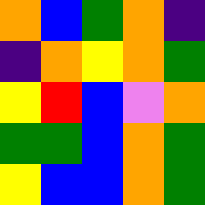[["orange", "blue", "green", "orange", "indigo"], ["indigo", "orange", "yellow", "orange", "green"], ["yellow", "red", "blue", "violet", "orange"], ["green", "green", "blue", "orange", "green"], ["yellow", "blue", "blue", "orange", "green"]]